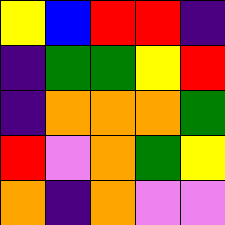[["yellow", "blue", "red", "red", "indigo"], ["indigo", "green", "green", "yellow", "red"], ["indigo", "orange", "orange", "orange", "green"], ["red", "violet", "orange", "green", "yellow"], ["orange", "indigo", "orange", "violet", "violet"]]